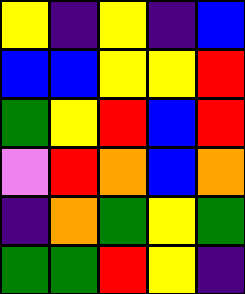[["yellow", "indigo", "yellow", "indigo", "blue"], ["blue", "blue", "yellow", "yellow", "red"], ["green", "yellow", "red", "blue", "red"], ["violet", "red", "orange", "blue", "orange"], ["indigo", "orange", "green", "yellow", "green"], ["green", "green", "red", "yellow", "indigo"]]